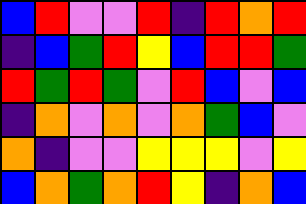[["blue", "red", "violet", "violet", "red", "indigo", "red", "orange", "red"], ["indigo", "blue", "green", "red", "yellow", "blue", "red", "red", "green"], ["red", "green", "red", "green", "violet", "red", "blue", "violet", "blue"], ["indigo", "orange", "violet", "orange", "violet", "orange", "green", "blue", "violet"], ["orange", "indigo", "violet", "violet", "yellow", "yellow", "yellow", "violet", "yellow"], ["blue", "orange", "green", "orange", "red", "yellow", "indigo", "orange", "blue"]]